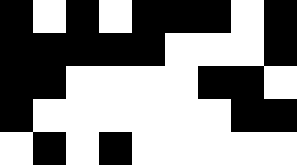[["black", "white", "black", "white", "black", "black", "black", "white", "black"], ["black", "black", "black", "black", "black", "white", "white", "white", "black"], ["black", "black", "white", "white", "white", "white", "black", "black", "white"], ["black", "white", "white", "white", "white", "white", "white", "black", "black"], ["white", "black", "white", "black", "white", "white", "white", "white", "white"]]